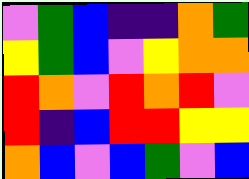[["violet", "green", "blue", "indigo", "indigo", "orange", "green"], ["yellow", "green", "blue", "violet", "yellow", "orange", "orange"], ["red", "orange", "violet", "red", "orange", "red", "violet"], ["red", "indigo", "blue", "red", "red", "yellow", "yellow"], ["orange", "blue", "violet", "blue", "green", "violet", "blue"]]